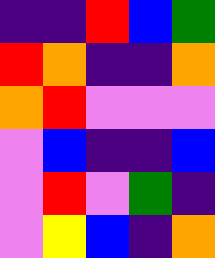[["indigo", "indigo", "red", "blue", "green"], ["red", "orange", "indigo", "indigo", "orange"], ["orange", "red", "violet", "violet", "violet"], ["violet", "blue", "indigo", "indigo", "blue"], ["violet", "red", "violet", "green", "indigo"], ["violet", "yellow", "blue", "indigo", "orange"]]